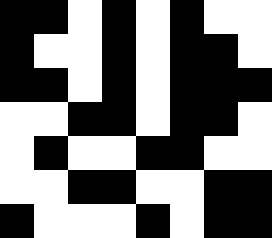[["black", "black", "white", "black", "white", "black", "white", "white"], ["black", "white", "white", "black", "white", "black", "black", "white"], ["black", "black", "white", "black", "white", "black", "black", "black"], ["white", "white", "black", "black", "white", "black", "black", "white"], ["white", "black", "white", "white", "black", "black", "white", "white"], ["white", "white", "black", "black", "white", "white", "black", "black"], ["black", "white", "white", "white", "black", "white", "black", "black"]]